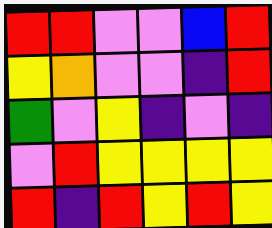[["red", "red", "violet", "violet", "blue", "red"], ["yellow", "orange", "violet", "violet", "indigo", "red"], ["green", "violet", "yellow", "indigo", "violet", "indigo"], ["violet", "red", "yellow", "yellow", "yellow", "yellow"], ["red", "indigo", "red", "yellow", "red", "yellow"]]